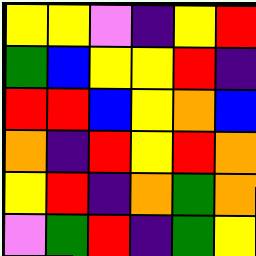[["yellow", "yellow", "violet", "indigo", "yellow", "red"], ["green", "blue", "yellow", "yellow", "red", "indigo"], ["red", "red", "blue", "yellow", "orange", "blue"], ["orange", "indigo", "red", "yellow", "red", "orange"], ["yellow", "red", "indigo", "orange", "green", "orange"], ["violet", "green", "red", "indigo", "green", "yellow"]]